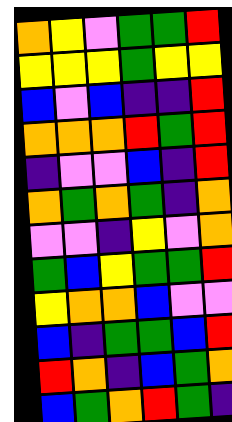[["orange", "yellow", "violet", "green", "green", "red"], ["yellow", "yellow", "yellow", "green", "yellow", "yellow"], ["blue", "violet", "blue", "indigo", "indigo", "red"], ["orange", "orange", "orange", "red", "green", "red"], ["indigo", "violet", "violet", "blue", "indigo", "red"], ["orange", "green", "orange", "green", "indigo", "orange"], ["violet", "violet", "indigo", "yellow", "violet", "orange"], ["green", "blue", "yellow", "green", "green", "red"], ["yellow", "orange", "orange", "blue", "violet", "violet"], ["blue", "indigo", "green", "green", "blue", "red"], ["red", "orange", "indigo", "blue", "green", "orange"], ["blue", "green", "orange", "red", "green", "indigo"]]